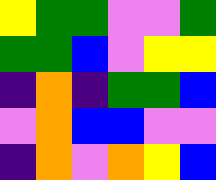[["yellow", "green", "green", "violet", "violet", "green"], ["green", "green", "blue", "violet", "yellow", "yellow"], ["indigo", "orange", "indigo", "green", "green", "blue"], ["violet", "orange", "blue", "blue", "violet", "violet"], ["indigo", "orange", "violet", "orange", "yellow", "blue"]]